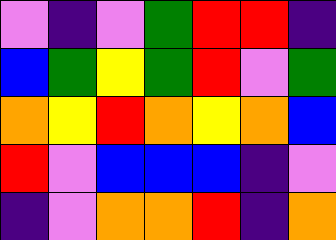[["violet", "indigo", "violet", "green", "red", "red", "indigo"], ["blue", "green", "yellow", "green", "red", "violet", "green"], ["orange", "yellow", "red", "orange", "yellow", "orange", "blue"], ["red", "violet", "blue", "blue", "blue", "indigo", "violet"], ["indigo", "violet", "orange", "orange", "red", "indigo", "orange"]]